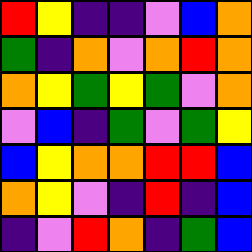[["red", "yellow", "indigo", "indigo", "violet", "blue", "orange"], ["green", "indigo", "orange", "violet", "orange", "red", "orange"], ["orange", "yellow", "green", "yellow", "green", "violet", "orange"], ["violet", "blue", "indigo", "green", "violet", "green", "yellow"], ["blue", "yellow", "orange", "orange", "red", "red", "blue"], ["orange", "yellow", "violet", "indigo", "red", "indigo", "blue"], ["indigo", "violet", "red", "orange", "indigo", "green", "blue"]]